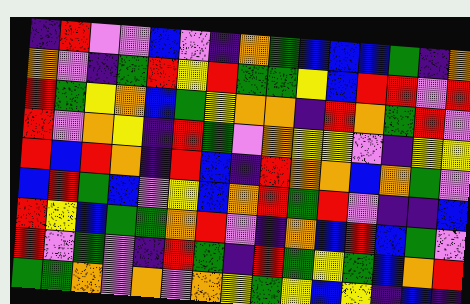[["indigo", "red", "violet", "violet", "blue", "violet", "indigo", "orange", "green", "blue", "blue", "blue", "green", "indigo", "orange"], ["orange", "violet", "indigo", "green", "red", "yellow", "red", "green", "green", "yellow", "blue", "red", "red", "violet", "red"], ["red", "green", "yellow", "orange", "blue", "green", "yellow", "orange", "orange", "indigo", "red", "orange", "green", "red", "violet"], ["red", "violet", "orange", "yellow", "indigo", "red", "green", "violet", "orange", "yellow", "yellow", "violet", "indigo", "yellow", "yellow"], ["red", "blue", "red", "orange", "indigo", "red", "blue", "indigo", "red", "orange", "orange", "blue", "orange", "green", "violet"], ["blue", "red", "green", "blue", "violet", "yellow", "blue", "orange", "red", "green", "red", "violet", "indigo", "indigo", "blue"], ["red", "yellow", "blue", "green", "green", "orange", "red", "violet", "indigo", "orange", "blue", "red", "blue", "green", "violet"], ["red", "violet", "green", "violet", "indigo", "red", "green", "indigo", "red", "green", "yellow", "green", "blue", "orange", "red"], ["green", "green", "orange", "violet", "orange", "violet", "orange", "yellow", "green", "yellow", "blue", "yellow", "indigo", "blue", "indigo"]]